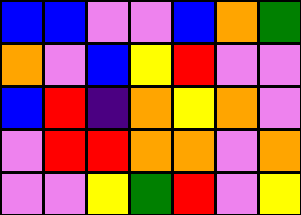[["blue", "blue", "violet", "violet", "blue", "orange", "green"], ["orange", "violet", "blue", "yellow", "red", "violet", "violet"], ["blue", "red", "indigo", "orange", "yellow", "orange", "violet"], ["violet", "red", "red", "orange", "orange", "violet", "orange"], ["violet", "violet", "yellow", "green", "red", "violet", "yellow"]]